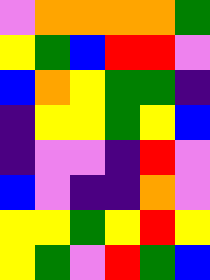[["violet", "orange", "orange", "orange", "orange", "green"], ["yellow", "green", "blue", "red", "red", "violet"], ["blue", "orange", "yellow", "green", "green", "indigo"], ["indigo", "yellow", "yellow", "green", "yellow", "blue"], ["indigo", "violet", "violet", "indigo", "red", "violet"], ["blue", "violet", "indigo", "indigo", "orange", "violet"], ["yellow", "yellow", "green", "yellow", "red", "yellow"], ["yellow", "green", "violet", "red", "green", "blue"]]